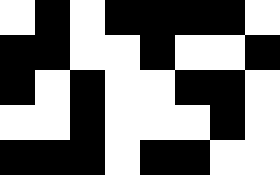[["white", "black", "white", "black", "black", "black", "black", "white"], ["black", "black", "white", "white", "black", "white", "white", "black"], ["black", "white", "black", "white", "white", "black", "black", "white"], ["white", "white", "black", "white", "white", "white", "black", "white"], ["black", "black", "black", "white", "black", "black", "white", "white"]]